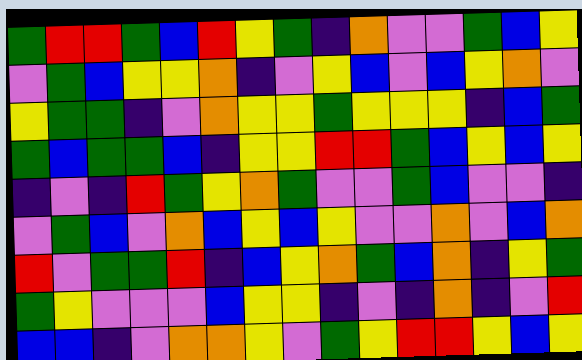[["green", "red", "red", "green", "blue", "red", "yellow", "green", "indigo", "orange", "violet", "violet", "green", "blue", "yellow"], ["violet", "green", "blue", "yellow", "yellow", "orange", "indigo", "violet", "yellow", "blue", "violet", "blue", "yellow", "orange", "violet"], ["yellow", "green", "green", "indigo", "violet", "orange", "yellow", "yellow", "green", "yellow", "yellow", "yellow", "indigo", "blue", "green"], ["green", "blue", "green", "green", "blue", "indigo", "yellow", "yellow", "red", "red", "green", "blue", "yellow", "blue", "yellow"], ["indigo", "violet", "indigo", "red", "green", "yellow", "orange", "green", "violet", "violet", "green", "blue", "violet", "violet", "indigo"], ["violet", "green", "blue", "violet", "orange", "blue", "yellow", "blue", "yellow", "violet", "violet", "orange", "violet", "blue", "orange"], ["red", "violet", "green", "green", "red", "indigo", "blue", "yellow", "orange", "green", "blue", "orange", "indigo", "yellow", "green"], ["green", "yellow", "violet", "violet", "violet", "blue", "yellow", "yellow", "indigo", "violet", "indigo", "orange", "indigo", "violet", "red"], ["blue", "blue", "indigo", "violet", "orange", "orange", "yellow", "violet", "green", "yellow", "red", "red", "yellow", "blue", "yellow"]]